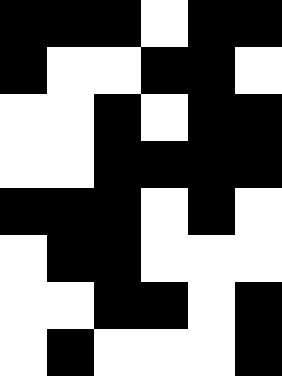[["black", "black", "black", "white", "black", "black"], ["black", "white", "white", "black", "black", "white"], ["white", "white", "black", "white", "black", "black"], ["white", "white", "black", "black", "black", "black"], ["black", "black", "black", "white", "black", "white"], ["white", "black", "black", "white", "white", "white"], ["white", "white", "black", "black", "white", "black"], ["white", "black", "white", "white", "white", "black"]]